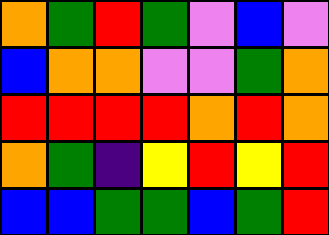[["orange", "green", "red", "green", "violet", "blue", "violet"], ["blue", "orange", "orange", "violet", "violet", "green", "orange"], ["red", "red", "red", "red", "orange", "red", "orange"], ["orange", "green", "indigo", "yellow", "red", "yellow", "red"], ["blue", "blue", "green", "green", "blue", "green", "red"]]